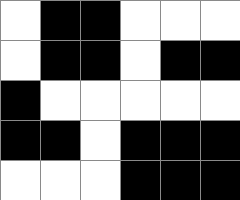[["white", "black", "black", "white", "white", "white"], ["white", "black", "black", "white", "black", "black"], ["black", "white", "white", "white", "white", "white"], ["black", "black", "white", "black", "black", "black"], ["white", "white", "white", "black", "black", "black"]]